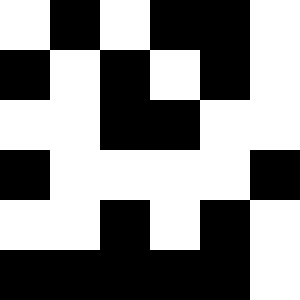[["white", "black", "white", "black", "black", "white"], ["black", "white", "black", "white", "black", "white"], ["white", "white", "black", "black", "white", "white"], ["black", "white", "white", "white", "white", "black"], ["white", "white", "black", "white", "black", "white"], ["black", "black", "black", "black", "black", "white"]]